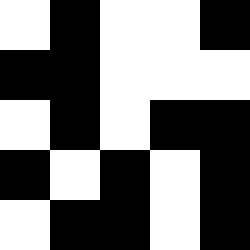[["white", "black", "white", "white", "black"], ["black", "black", "white", "white", "white"], ["white", "black", "white", "black", "black"], ["black", "white", "black", "white", "black"], ["white", "black", "black", "white", "black"]]